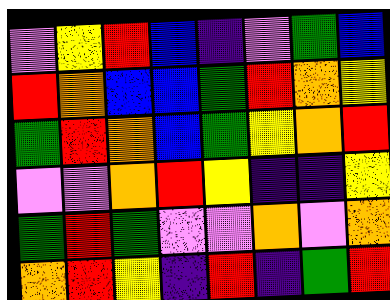[["violet", "yellow", "red", "blue", "indigo", "violet", "green", "blue"], ["red", "orange", "blue", "blue", "green", "red", "orange", "yellow"], ["green", "red", "orange", "blue", "green", "yellow", "orange", "red"], ["violet", "violet", "orange", "red", "yellow", "indigo", "indigo", "yellow"], ["green", "red", "green", "violet", "violet", "orange", "violet", "orange"], ["orange", "red", "yellow", "indigo", "red", "indigo", "green", "red"]]